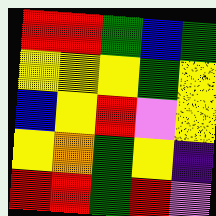[["red", "red", "green", "blue", "green"], ["yellow", "yellow", "yellow", "green", "yellow"], ["blue", "yellow", "red", "violet", "yellow"], ["yellow", "orange", "green", "yellow", "indigo"], ["red", "red", "green", "red", "violet"]]